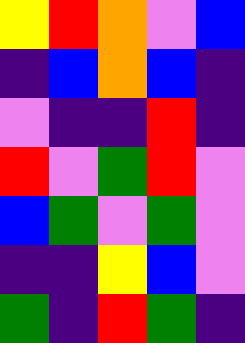[["yellow", "red", "orange", "violet", "blue"], ["indigo", "blue", "orange", "blue", "indigo"], ["violet", "indigo", "indigo", "red", "indigo"], ["red", "violet", "green", "red", "violet"], ["blue", "green", "violet", "green", "violet"], ["indigo", "indigo", "yellow", "blue", "violet"], ["green", "indigo", "red", "green", "indigo"]]